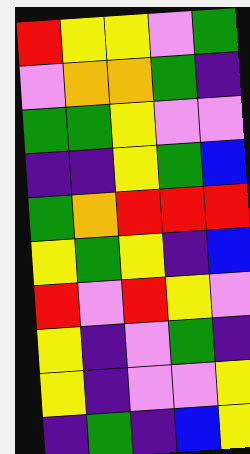[["red", "yellow", "yellow", "violet", "green"], ["violet", "orange", "orange", "green", "indigo"], ["green", "green", "yellow", "violet", "violet"], ["indigo", "indigo", "yellow", "green", "blue"], ["green", "orange", "red", "red", "red"], ["yellow", "green", "yellow", "indigo", "blue"], ["red", "violet", "red", "yellow", "violet"], ["yellow", "indigo", "violet", "green", "indigo"], ["yellow", "indigo", "violet", "violet", "yellow"], ["indigo", "green", "indigo", "blue", "yellow"]]